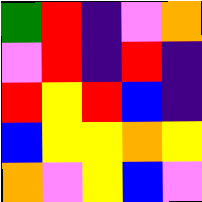[["green", "red", "indigo", "violet", "orange"], ["violet", "red", "indigo", "red", "indigo"], ["red", "yellow", "red", "blue", "indigo"], ["blue", "yellow", "yellow", "orange", "yellow"], ["orange", "violet", "yellow", "blue", "violet"]]